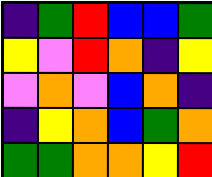[["indigo", "green", "red", "blue", "blue", "green"], ["yellow", "violet", "red", "orange", "indigo", "yellow"], ["violet", "orange", "violet", "blue", "orange", "indigo"], ["indigo", "yellow", "orange", "blue", "green", "orange"], ["green", "green", "orange", "orange", "yellow", "red"]]